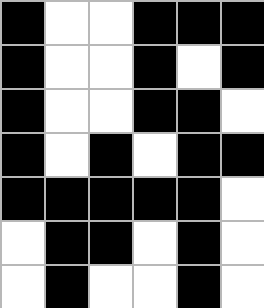[["black", "white", "white", "black", "black", "black"], ["black", "white", "white", "black", "white", "black"], ["black", "white", "white", "black", "black", "white"], ["black", "white", "black", "white", "black", "black"], ["black", "black", "black", "black", "black", "white"], ["white", "black", "black", "white", "black", "white"], ["white", "black", "white", "white", "black", "white"]]